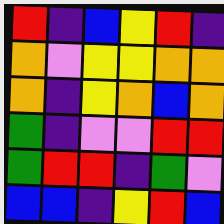[["red", "indigo", "blue", "yellow", "red", "indigo"], ["orange", "violet", "yellow", "yellow", "orange", "orange"], ["orange", "indigo", "yellow", "orange", "blue", "orange"], ["green", "indigo", "violet", "violet", "red", "red"], ["green", "red", "red", "indigo", "green", "violet"], ["blue", "blue", "indigo", "yellow", "red", "blue"]]